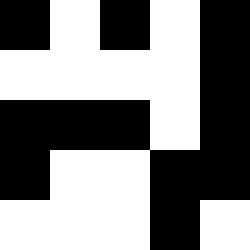[["black", "white", "black", "white", "black"], ["white", "white", "white", "white", "black"], ["black", "black", "black", "white", "black"], ["black", "white", "white", "black", "black"], ["white", "white", "white", "black", "white"]]